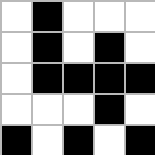[["white", "black", "white", "white", "white"], ["white", "black", "white", "black", "white"], ["white", "black", "black", "black", "black"], ["white", "white", "white", "black", "white"], ["black", "white", "black", "white", "black"]]